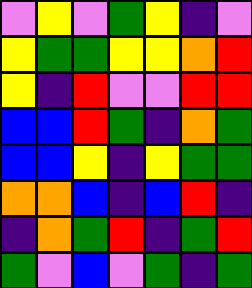[["violet", "yellow", "violet", "green", "yellow", "indigo", "violet"], ["yellow", "green", "green", "yellow", "yellow", "orange", "red"], ["yellow", "indigo", "red", "violet", "violet", "red", "red"], ["blue", "blue", "red", "green", "indigo", "orange", "green"], ["blue", "blue", "yellow", "indigo", "yellow", "green", "green"], ["orange", "orange", "blue", "indigo", "blue", "red", "indigo"], ["indigo", "orange", "green", "red", "indigo", "green", "red"], ["green", "violet", "blue", "violet", "green", "indigo", "green"]]